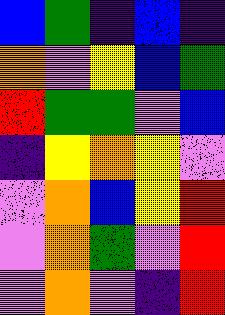[["blue", "green", "indigo", "blue", "indigo"], ["orange", "violet", "yellow", "blue", "green"], ["red", "green", "green", "violet", "blue"], ["indigo", "yellow", "orange", "yellow", "violet"], ["violet", "orange", "blue", "yellow", "red"], ["violet", "orange", "green", "violet", "red"], ["violet", "orange", "violet", "indigo", "red"]]